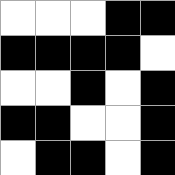[["white", "white", "white", "black", "black"], ["black", "black", "black", "black", "white"], ["white", "white", "black", "white", "black"], ["black", "black", "white", "white", "black"], ["white", "black", "black", "white", "black"]]